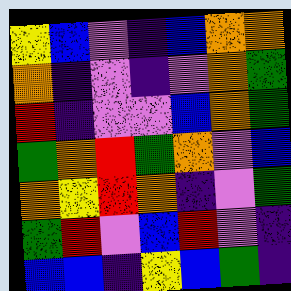[["yellow", "blue", "violet", "indigo", "blue", "orange", "orange"], ["orange", "indigo", "violet", "indigo", "violet", "orange", "green"], ["red", "indigo", "violet", "violet", "blue", "orange", "green"], ["green", "orange", "red", "green", "orange", "violet", "blue"], ["orange", "yellow", "red", "orange", "indigo", "violet", "green"], ["green", "red", "violet", "blue", "red", "violet", "indigo"], ["blue", "blue", "indigo", "yellow", "blue", "green", "indigo"]]